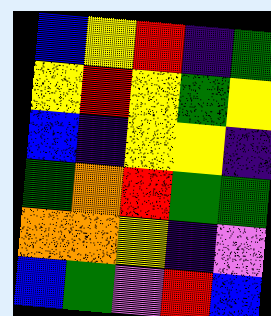[["blue", "yellow", "red", "indigo", "green"], ["yellow", "red", "yellow", "green", "yellow"], ["blue", "indigo", "yellow", "yellow", "indigo"], ["green", "orange", "red", "green", "green"], ["orange", "orange", "yellow", "indigo", "violet"], ["blue", "green", "violet", "red", "blue"]]